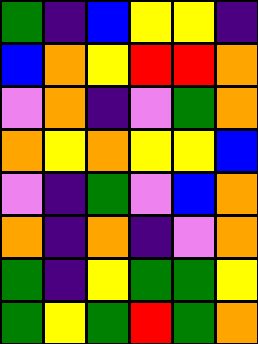[["green", "indigo", "blue", "yellow", "yellow", "indigo"], ["blue", "orange", "yellow", "red", "red", "orange"], ["violet", "orange", "indigo", "violet", "green", "orange"], ["orange", "yellow", "orange", "yellow", "yellow", "blue"], ["violet", "indigo", "green", "violet", "blue", "orange"], ["orange", "indigo", "orange", "indigo", "violet", "orange"], ["green", "indigo", "yellow", "green", "green", "yellow"], ["green", "yellow", "green", "red", "green", "orange"]]